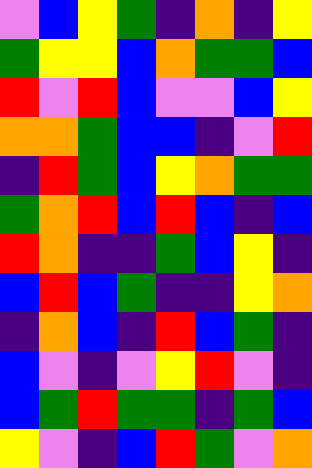[["violet", "blue", "yellow", "green", "indigo", "orange", "indigo", "yellow"], ["green", "yellow", "yellow", "blue", "orange", "green", "green", "blue"], ["red", "violet", "red", "blue", "violet", "violet", "blue", "yellow"], ["orange", "orange", "green", "blue", "blue", "indigo", "violet", "red"], ["indigo", "red", "green", "blue", "yellow", "orange", "green", "green"], ["green", "orange", "red", "blue", "red", "blue", "indigo", "blue"], ["red", "orange", "indigo", "indigo", "green", "blue", "yellow", "indigo"], ["blue", "red", "blue", "green", "indigo", "indigo", "yellow", "orange"], ["indigo", "orange", "blue", "indigo", "red", "blue", "green", "indigo"], ["blue", "violet", "indigo", "violet", "yellow", "red", "violet", "indigo"], ["blue", "green", "red", "green", "green", "indigo", "green", "blue"], ["yellow", "violet", "indigo", "blue", "red", "green", "violet", "orange"]]